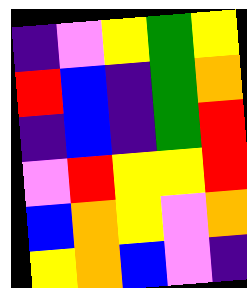[["indigo", "violet", "yellow", "green", "yellow"], ["red", "blue", "indigo", "green", "orange"], ["indigo", "blue", "indigo", "green", "red"], ["violet", "red", "yellow", "yellow", "red"], ["blue", "orange", "yellow", "violet", "orange"], ["yellow", "orange", "blue", "violet", "indigo"]]